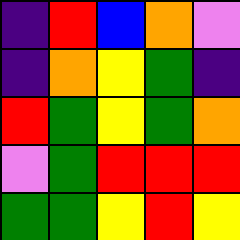[["indigo", "red", "blue", "orange", "violet"], ["indigo", "orange", "yellow", "green", "indigo"], ["red", "green", "yellow", "green", "orange"], ["violet", "green", "red", "red", "red"], ["green", "green", "yellow", "red", "yellow"]]